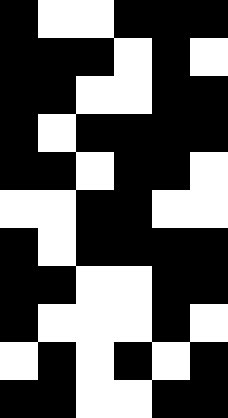[["black", "white", "white", "black", "black", "black"], ["black", "black", "black", "white", "black", "white"], ["black", "black", "white", "white", "black", "black"], ["black", "white", "black", "black", "black", "black"], ["black", "black", "white", "black", "black", "white"], ["white", "white", "black", "black", "white", "white"], ["black", "white", "black", "black", "black", "black"], ["black", "black", "white", "white", "black", "black"], ["black", "white", "white", "white", "black", "white"], ["white", "black", "white", "black", "white", "black"], ["black", "black", "white", "white", "black", "black"]]